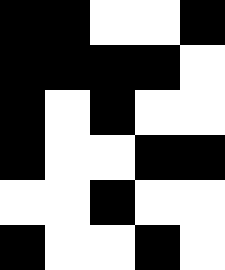[["black", "black", "white", "white", "black"], ["black", "black", "black", "black", "white"], ["black", "white", "black", "white", "white"], ["black", "white", "white", "black", "black"], ["white", "white", "black", "white", "white"], ["black", "white", "white", "black", "white"]]